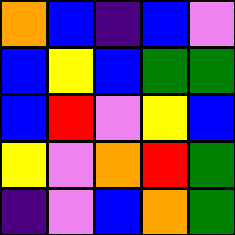[["orange", "blue", "indigo", "blue", "violet"], ["blue", "yellow", "blue", "green", "green"], ["blue", "red", "violet", "yellow", "blue"], ["yellow", "violet", "orange", "red", "green"], ["indigo", "violet", "blue", "orange", "green"]]